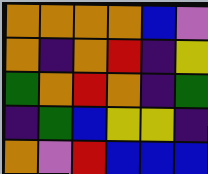[["orange", "orange", "orange", "orange", "blue", "violet"], ["orange", "indigo", "orange", "red", "indigo", "yellow"], ["green", "orange", "red", "orange", "indigo", "green"], ["indigo", "green", "blue", "yellow", "yellow", "indigo"], ["orange", "violet", "red", "blue", "blue", "blue"]]